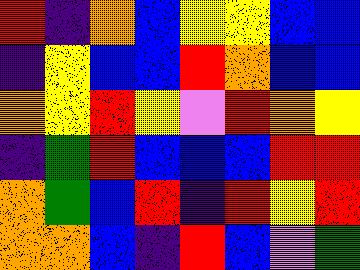[["red", "indigo", "orange", "blue", "yellow", "yellow", "blue", "blue"], ["indigo", "yellow", "blue", "blue", "red", "orange", "blue", "blue"], ["orange", "yellow", "red", "yellow", "violet", "red", "orange", "yellow"], ["indigo", "green", "red", "blue", "blue", "blue", "red", "red"], ["orange", "green", "blue", "red", "indigo", "red", "yellow", "red"], ["orange", "orange", "blue", "indigo", "red", "blue", "violet", "green"]]